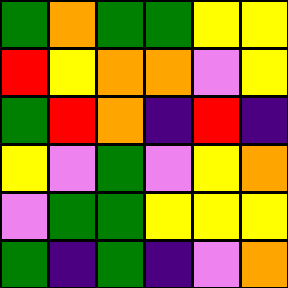[["green", "orange", "green", "green", "yellow", "yellow"], ["red", "yellow", "orange", "orange", "violet", "yellow"], ["green", "red", "orange", "indigo", "red", "indigo"], ["yellow", "violet", "green", "violet", "yellow", "orange"], ["violet", "green", "green", "yellow", "yellow", "yellow"], ["green", "indigo", "green", "indigo", "violet", "orange"]]